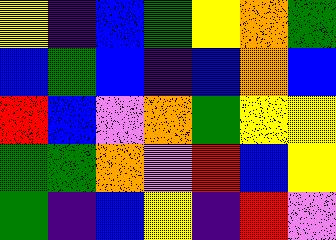[["yellow", "indigo", "blue", "green", "yellow", "orange", "green"], ["blue", "green", "blue", "indigo", "blue", "orange", "blue"], ["red", "blue", "violet", "orange", "green", "yellow", "yellow"], ["green", "green", "orange", "violet", "red", "blue", "yellow"], ["green", "indigo", "blue", "yellow", "indigo", "red", "violet"]]